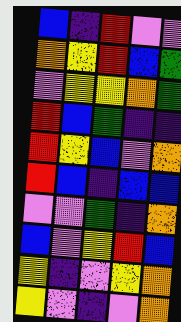[["blue", "indigo", "red", "violet", "violet"], ["orange", "yellow", "red", "blue", "green"], ["violet", "yellow", "yellow", "orange", "green"], ["red", "blue", "green", "indigo", "indigo"], ["red", "yellow", "blue", "violet", "orange"], ["red", "blue", "indigo", "blue", "blue"], ["violet", "violet", "green", "indigo", "orange"], ["blue", "violet", "yellow", "red", "blue"], ["yellow", "indigo", "violet", "yellow", "orange"], ["yellow", "violet", "indigo", "violet", "orange"]]